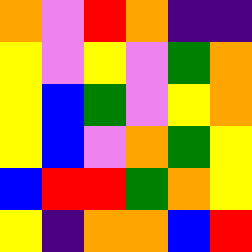[["orange", "violet", "red", "orange", "indigo", "indigo"], ["yellow", "violet", "yellow", "violet", "green", "orange"], ["yellow", "blue", "green", "violet", "yellow", "orange"], ["yellow", "blue", "violet", "orange", "green", "yellow"], ["blue", "red", "red", "green", "orange", "yellow"], ["yellow", "indigo", "orange", "orange", "blue", "red"]]